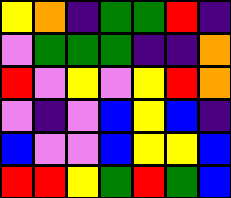[["yellow", "orange", "indigo", "green", "green", "red", "indigo"], ["violet", "green", "green", "green", "indigo", "indigo", "orange"], ["red", "violet", "yellow", "violet", "yellow", "red", "orange"], ["violet", "indigo", "violet", "blue", "yellow", "blue", "indigo"], ["blue", "violet", "violet", "blue", "yellow", "yellow", "blue"], ["red", "red", "yellow", "green", "red", "green", "blue"]]